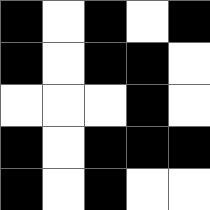[["black", "white", "black", "white", "black"], ["black", "white", "black", "black", "white"], ["white", "white", "white", "black", "white"], ["black", "white", "black", "black", "black"], ["black", "white", "black", "white", "white"]]